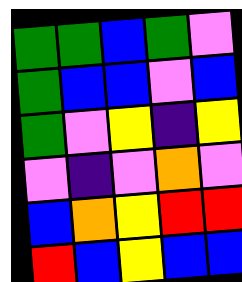[["green", "green", "blue", "green", "violet"], ["green", "blue", "blue", "violet", "blue"], ["green", "violet", "yellow", "indigo", "yellow"], ["violet", "indigo", "violet", "orange", "violet"], ["blue", "orange", "yellow", "red", "red"], ["red", "blue", "yellow", "blue", "blue"]]